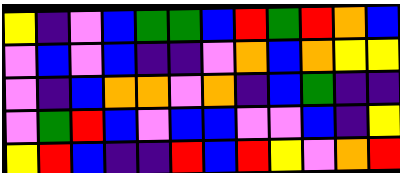[["yellow", "indigo", "violet", "blue", "green", "green", "blue", "red", "green", "red", "orange", "blue"], ["violet", "blue", "violet", "blue", "indigo", "indigo", "violet", "orange", "blue", "orange", "yellow", "yellow"], ["violet", "indigo", "blue", "orange", "orange", "violet", "orange", "indigo", "blue", "green", "indigo", "indigo"], ["violet", "green", "red", "blue", "violet", "blue", "blue", "violet", "violet", "blue", "indigo", "yellow"], ["yellow", "red", "blue", "indigo", "indigo", "red", "blue", "red", "yellow", "violet", "orange", "red"]]